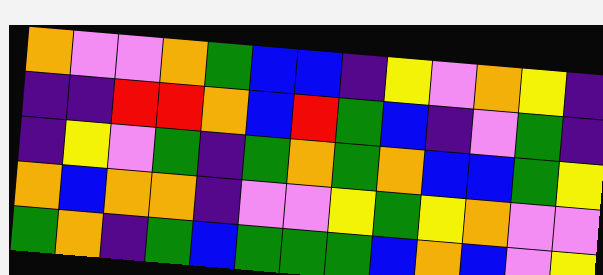[["orange", "violet", "violet", "orange", "green", "blue", "blue", "indigo", "yellow", "violet", "orange", "yellow", "indigo"], ["indigo", "indigo", "red", "red", "orange", "blue", "red", "green", "blue", "indigo", "violet", "green", "indigo"], ["indigo", "yellow", "violet", "green", "indigo", "green", "orange", "green", "orange", "blue", "blue", "green", "yellow"], ["orange", "blue", "orange", "orange", "indigo", "violet", "violet", "yellow", "green", "yellow", "orange", "violet", "violet"], ["green", "orange", "indigo", "green", "blue", "green", "green", "green", "blue", "orange", "blue", "violet", "yellow"]]